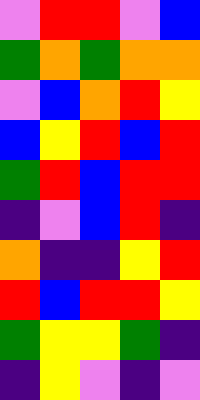[["violet", "red", "red", "violet", "blue"], ["green", "orange", "green", "orange", "orange"], ["violet", "blue", "orange", "red", "yellow"], ["blue", "yellow", "red", "blue", "red"], ["green", "red", "blue", "red", "red"], ["indigo", "violet", "blue", "red", "indigo"], ["orange", "indigo", "indigo", "yellow", "red"], ["red", "blue", "red", "red", "yellow"], ["green", "yellow", "yellow", "green", "indigo"], ["indigo", "yellow", "violet", "indigo", "violet"]]